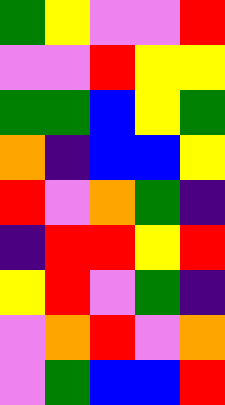[["green", "yellow", "violet", "violet", "red"], ["violet", "violet", "red", "yellow", "yellow"], ["green", "green", "blue", "yellow", "green"], ["orange", "indigo", "blue", "blue", "yellow"], ["red", "violet", "orange", "green", "indigo"], ["indigo", "red", "red", "yellow", "red"], ["yellow", "red", "violet", "green", "indigo"], ["violet", "orange", "red", "violet", "orange"], ["violet", "green", "blue", "blue", "red"]]